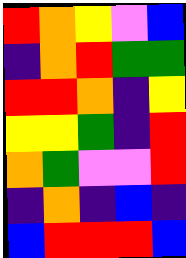[["red", "orange", "yellow", "violet", "blue"], ["indigo", "orange", "red", "green", "green"], ["red", "red", "orange", "indigo", "yellow"], ["yellow", "yellow", "green", "indigo", "red"], ["orange", "green", "violet", "violet", "red"], ["indigo", "orange", "indigo", "blue", "indigo"], ["blue", "red", "red", "red", "blue"]]